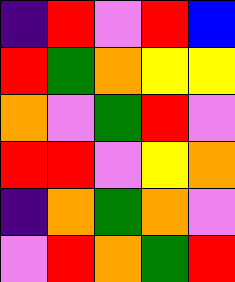[["indigo", "red", "violet", "red", "blue"], ["red", "green", "orange", "yellow", "yellow"], ["orange", "violet", "green", "red", "violet"], ["red", "red", "violet", "yellow", "orange"], ["indigo", "orange", "green", "orange", "violet"], ["violet", "red", "orange", "green", "red"]]